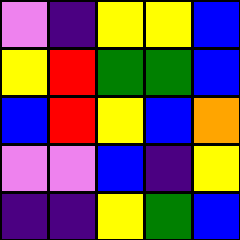[["violet", "indigo", "yellow", "yellow", "blue"], ["yellow", "red", "green", "green", "blue"], ["blue", "red", "yellow", "blue", "orange"], ["violet", "violet", "blue", "indigo", "yellow"], ["indigo", "indigo", "yellow", "green", "blue"]]